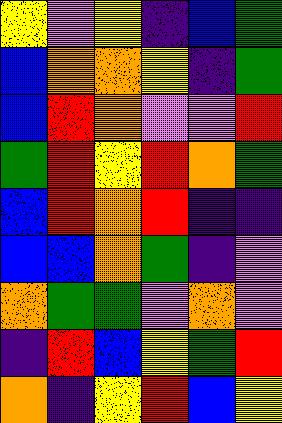[["yellow", "violet", "yellow", "indigo", "blue", "green"], ["blue", "orange", "orange", "yellow", "indigo", "green"], ["blue", "red", "orange", "violet", "violet", "red"], ["green", "red", "yellow", "red", "orange", "green"], ["blue", "red", "orange", "red", "indigo", "indigo"], ["blue", "blue", "orange", "green", "indigo", "violet"], ["orange", "green", "green", "violet", "orange", "violet"], ["indigo", "red", "blue", "yellow", "green", "red"], ["orange", "indigo", "yellow", "red", "blue", "yellow"]]